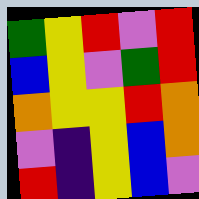[["green", "yellow", "red", "violet", "red"], ["blue", "yellow", "violet", "green", "red"], ["orange", "yellow", "yellow", "red", "orange"], ["violet", "indigo", "yellow", "blue", "orange"], ["red", "indigo", "yellow", "blue", "violet"]]